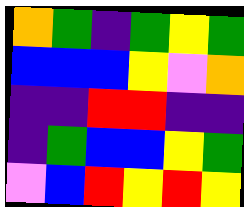[["orange", "green", "indigo", "green", "yellow", "green"], ["blue", "blue", "blue", "yellow", "violet", "orange"], ["indigo", "indigo", "red", "red", "indigo", "indigo"], ["indigo", "green", "blue", "blue", "yellow", "green"], ["violet", "blue", "red", "yellow", "red", "yellow"]]